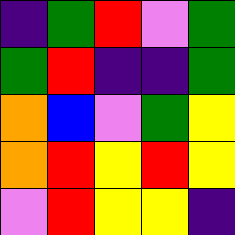[["indigo", "green", "red", "violet", "green"], ["green", "red", "indigo", "indigo", "green"], ["orange", "blue", "violet", "green", "yellow"], ["orange", "red", "yellow", "red", "yellow"], ["violet", "red", "yellow", "yellow", "indigo"]]